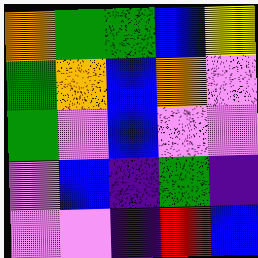[["orange", "green", "green", "blue", "yellow"], ["green", "orange", "blue", "orange", "violet"], ["green", "violet", "blue", "violet", "violet"], ["violet", "blue", "indigo", "green", "indigo"], ["violet", "violet", "indigo", "red", "blue"]]